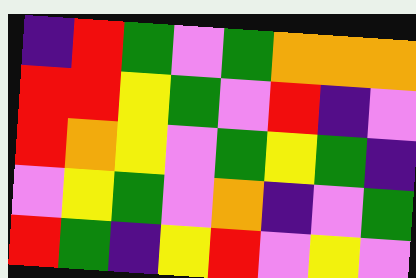[["indigo", "red", "green", "violet", "green", "orange", "orange", "orange"], ["red", "red", "yellow", "green", "violet", "red", "indigo", "violet"], ["red", "orange", "yellow", "violet", "green", "yellow", "green", "indigo"], ["violet", "yellow", "green", "violet", "orange", "indigo", "violet", "green"], ["red", "green", "indigo", "yellow", "red", "violet", "yellow", "violet"]]